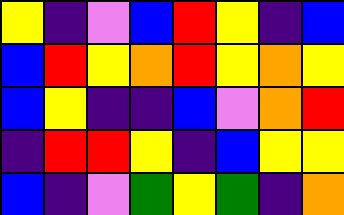[["yellow", "indigo", "violet", "blue", "red", "yellow", "indigo", "blue"], ["blue", "red", "yellow", "orange", "red", "yellow", "orange", "yellow"], ["blue", "yellow", "indigo", "indigo", "blue", "violet", "orange", "red"], ["indigo", "red", "red", "yellow", "indigo", "blue", "yellow", "yellow"], ["blue", "indigo", "violet", "green", "yellow", "green", "indigo", "orange"]]